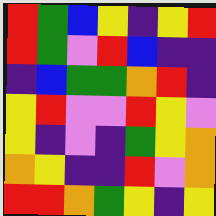[["red", "green", "blue", "yellow", "indigo", "yellow", "red"], ["red", "green", "violet", "red", "blue", "indigo", "indigo"], ["indigo", "blue", "green", "green", "orange", "red", "indigo"], ["yellow", "red", "violet", "violet", "red", "yellow", "violet"], ["yellow", "indigo", "violet", "indigo", "green", "yellow", "orange"], ["orange", "yellow", "indigo", "indigo", "red", "violet", "orange"], ["red", "red", "orange", "green", "yellow", "indigo", "yellow"]]